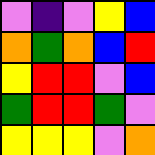[["violet", "indigo", "violet", "yellow", "blue"], ["orange", "green", "orange", "blue", "red"], ["yellow", "red", "red", "violet", "blue"], ["green", "red", "red", "green", "violet"], ["yellow", "yellow", "yellow", "violet", "orange"]]